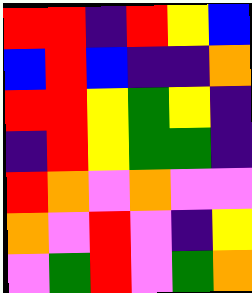[["red", "red", "indigo", "red", "yellow", "blue"], ["blue", "red", "blue", "indigo", "indigo", "orange"], ["red", "red", "yellow", "green", "yellow", "indigo"], ["indigo", "red", "yellow", "green", "green", "indigo"], ["red", "orange", "violet", "orange", "violet", "violet"], ["orange", "violet", "red", "violet", "indigo", "yellow"], ["violet", "green", "red", "violet", "green", "orange"]]